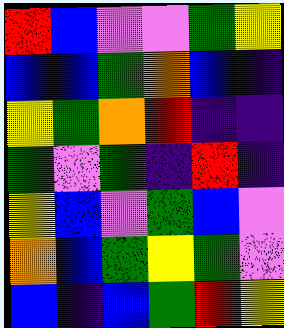[["red", "blue", "violet", "violet", "green", "yellow"], ["blue", "blue", "green", "orange", "blue", "indigo"], ["yellow", "green", "orange", "red", "indigo", "indigo"], ["green", "violet", "green", "indigo", "red", "indigo"], ["yellow", "blue", "violet", "green", "blue", "violet"], ["orange", "blue", "green", "yellow", "green", "violet"], ["blue", "indigo", "blue", "green", "red", "yellow"]]